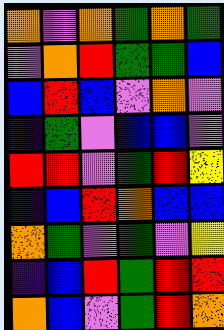[["orange", "violet", "orange", "green", "orange", "green"], ["violet", "orange", "red", "green", "green", "blue"], ["blue", "red", "blue", "violet", "orange", "violet"], ["indigo", "green", "violet", "blue", "blue", "violet"], ["red", "red", "violet", "green", "red", "yellow"], ["indigo", "blue", "red", "orange", "blue", "blue"], ["orange", "green", "violet", "green", "violet", "yellow"], ["indigo", "blue", "red", "green", "red", "red"], ["orange", "blue", "violet", "green", "red", "orange"]]